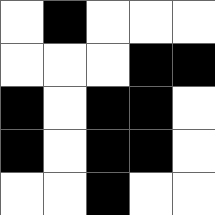[["white", "black", "white", "white", "white"], ["white", "white", "white", "black", "black"], ["black", "white", "black", "black", "white"], ["black", "white", "black", "black", "white"], ["white", "white", "black", "white", "white"]]